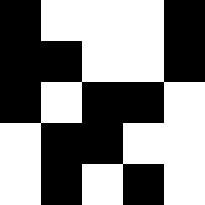[["black", "white", "white", "white", "black"], ["black", "black", "white", "white", "black"], ["black", "white", "black", "black", "white"], ["white", "black", "black", "white", "white"], ["white", "black", "white", "black", "white"]]